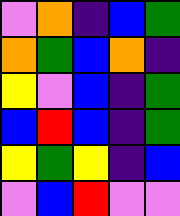[["violet", "orange", "indigo", "blue", "green"], ["orange", "green", "blue", "orange", "indigo"], ["yellow", "violet", "blue", "indigo", "green"], ["blue", "red", "blue", "indigo", "green"], ["yellow", "green", "yellow", "indigo", "blue"], ["violet", "blue", "red", "violet", "violet"]]